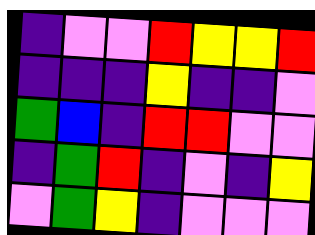[["indigo", "violet", "violet", "red", "yellow", "yellow", "red"], ["indigo", "indigo", "indigo", "yellow", "indigo", "indigo", "violet"], ["green", "blue", "indigo", "red", "red", "violet", "violet"], ["indigo", "green", "red", "indigo", "violet", "indigo", "yellow"], ["violet", "green", "yellow", "indigo", "violet", "violet", "violet"]]